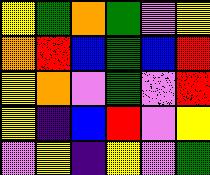[["yellow", "green", "orange", "green", "violet", "yellow"], ["orange", "red", "blue", "green", "blue", "red"], ["yellow", "orange", "violet", "green", "violet", "red"], ["yellow", "indigo", "blue", "red", "violet", "yellow"], ["violet", "yellow", "indigo", "yellow", "violet", "green"]]